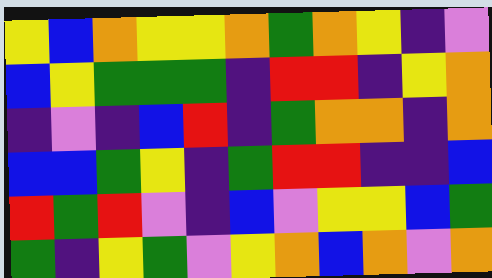[["yellow", "blue", "orange", "yellow", "yellow", "orange", "green", "orange", "yellow", "indigo", "violet"], ["blue", "yellow", "green", "green", "green", "indigo", "red", "red", "indigo", "yellow", "orange"], ["indigo", "violet", "indigo", "blue", "red", "indigo", "green", "orange", "orange", "indigo", "orange"], ["blue", "blue", "green", "yellow", "indigo", "green", "red", "red", "indigo", "indigo", "blue"], ["red", "green", "red", "violet", "indigo", "blue", "violet", "yellow", "yellow", "blue", "green"], ["green", "indigo", "yellow", "green", "violet", "yellow", "orange", "blue", "orange", "violet", "orange"]]